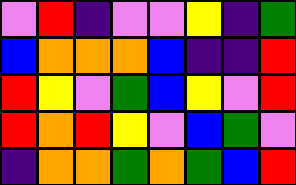[["violet", "red", "indigo", "violet", "violet", "yellow", "indigo", "green"], ["blue", "orange", "orange", "orange", "blue", "indigo", "indigo", "red"], ["red", "yellow", "violet", "green", "blue", "yellow", "violet", "red"], ["red", "orange", "red", "yellow", "violet", "blue", "green", "violet"], ["indigo", "orange", "orange", "green", "orange", "green", "blue", "red"]]